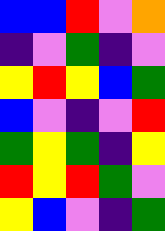[["blue", "blue", "red", "violet", "orange"], ["indigo", "violet", "green", "indigo", "violet"], ["yellow", "red", "yellow", "blue", "green"], ["blue", "violet", "indigo", "violet", "red"], ["green", "yellow", "green", "indigo", "yellow"], ["red", "yellow", "red", "green", "violet"], ["yellow", "blue", "violet", "indigo", "green"]]